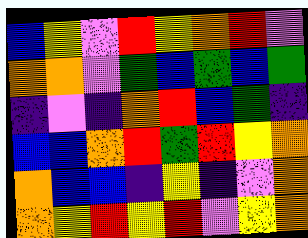[["blue", "yellow", "violet", "red", "yellow", "orange", "red", "violet"], ["orange", "orange", "violet", "green", "blue", "green", "blue", "green"], ["indigo", "violet", "indigo", "orange", "red", "blue", "green", "indigo"], ["blue", "blue", "orange", "red", "green", "red", "yellow", "orange"], ["orange", "blue", "blue", "indigo", "yellow", "indigo", "violet", "orange"], ["orange", "yellow", "red", "yellow", "red", "violet", "yellow", "orange"]]